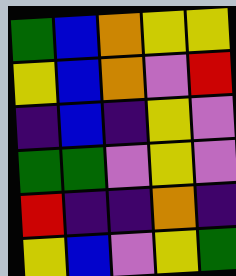[["green", "blue", "orange", "yellow", "yellow"], ["yellow", "blue", "orange", "violet", "red"], ["indigo", "blue", "indigo", "yellow", "violet"], ["green", "green", "violet", "yellow", "violet"], ["red", "indigo", "indigo", "orange", "indigo"], ["yellow", "blue", "violet", "yellow", "green"]]